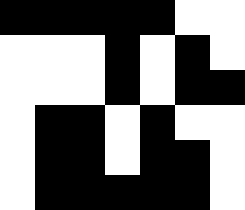[["black", "black", "black", "black", "black", "white", "white"], ["white", "white", "white", "black", "white", "black", "white"], ["white", "white", "white", "black", "white", "black", "black"], ["white", "black", "black", "white", "black", "white", "white"], ["white", "black", "black", "white", "black", "black", "white"], ["white", "black", "black", "black", "black", "black", "white"]]